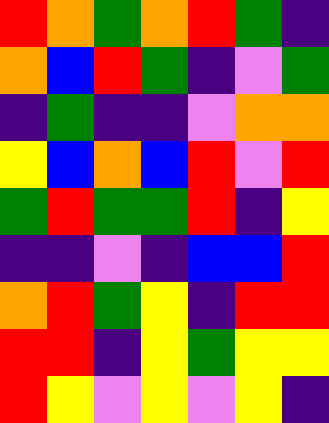[["red", "orange", "green", "orange", "red", "green", "indigo"], ["orange", "blue", "red", "green", "indigo", "violet", "green"], ["indigo", "green", "indigo", "indigo", "violet", "orange", "orange"], ["yellow", "blue", "orange", "blue", "red", "violet", "red"], ["green", "red", "green", "green", "red", "indigo", "yellow"], ["indigo", "indigo", "violet", "indigo", "blue", "blue", "red"], ["orange", "red", "green", "yellow", "indigo", "red", "red"], ["red", "red", "indigo", "yellow", "green", "yellow", "yellow"], ["red", "yellow", "violet", "yellow", "violet", "yellow", "indigo"]]